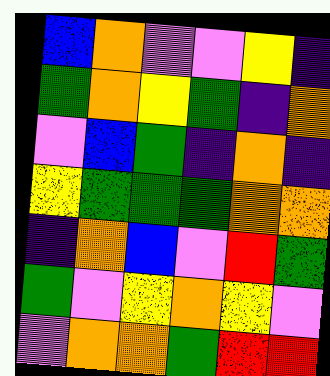[["blue", "orange", "violet", "violet", "yellow", "indigo"], ["green", "orange", "yellow", "green", "indigo", "orange"], ["violet", "blue", "green", "indigo", "orange", "indigo"], ["yellow", "green", "green", "green", "orange", "orange"], ["indigo", "orange", "blue", "violet", "red", "green"], ["green", "violet", "yellow", "orange", "yellow", "violet"], ["violet", "orange", "orange", "green", "red", "red"]]